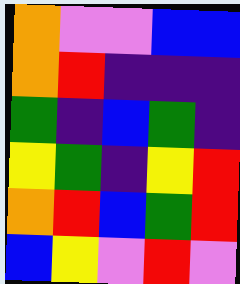[["orange", "violet", "violet", "blue", "blue"], ["orange", "red", "indigo", "indigo", "indigo"], ["green", "indigo", "blue", "green", "indigo"], ["yellow", "green", "indigo", "yellow", "red"], ["orange", "red", "blue", "green", "red"], ["blue", "yellow", "violet", "red", "violet"]]